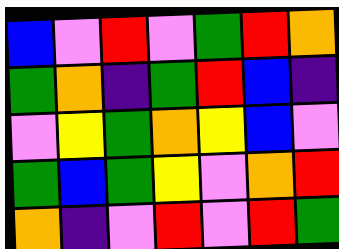[["blue", "violet", "red", "violet", "green", "red", "orange"], ["green", "orange", "indigo", "green", "red", "blue", "indigo"], ["violet", "yellow", "green", "orange", "yellow", "blue", "violet"], ["green", "blue", "green", "yellow", "violet", "orange", "red"], ["orange", "indigo", "violet", "red", "violet", "red", "green"]]